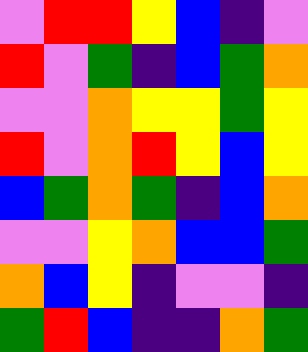[["violet", "red", "red", "yellow", "blue", "indigo", "violet"], ["red", "violet", "green", "indigo", "blue", "green", "orange"], ["violet", "violet", "orange", "yellow", "yellow", "green", "yellow"], ["red", "violet", "orange", "red", "yellow", "blue", "yellow"], ["blue", "green", "orange", "green", "indigo", "blue", "orange"], ["violet", "violet", "yellow", "orange", "blue", "blue", "green"], ["orange", "blue", "yellow", "indigo", "violet", "violet", "indigo"], ["green", "red", "blue", "indigo", "indigo", "orange", "green"]]